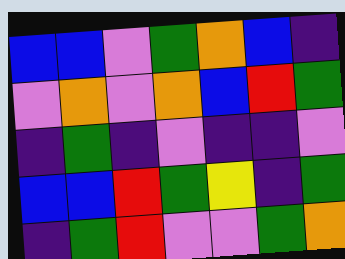[["blue", "blue", "violet", "green", "orange", "blue", "indigo"], ["violet", "orange", "violet", "orange", "blue", "red", "green"], ["indigo", "green", "indigo", "violet", "indigo", "indigo", "violet"], ["blue", "blue", "red", "green", "yellow", "indigo", "green"], ["indigo", "green", "red", "violet", "violet", "green", "orange"]]